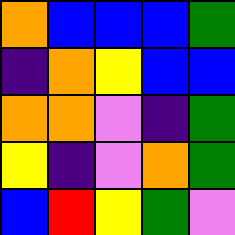[["orange", "blue", "blue", "blue", "green"], ["indigo", "orange", "yellow", "blue", "blue"], ["orange", "orange", "violet", "indigo", "green"], ["yellow", "indigo", "violet", "orange", "green"], ["blue", "red", "yellow", "green", "violet"]]